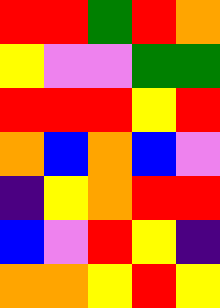[["red", "red", "green", "red", "orange"], ["yellow", "violet", "violet", "green", "green"], ["red", "red", "red", "yellow", "red"], ["orange", "blue", "orange", "blue", "violet"], ["indigo", "yellow", "orange", "red", "red"], ["blue", "violet", "red", "yellow", "indigo"], ["orange", "orange", "yellow", "red", "yellow"]]